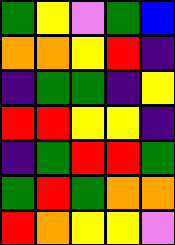[["green", "yellow", "violet", "green", "blue"], ["orange", "orange", "yellow", "red", "indigo"], ["indigo", "green", "green", "indigo", "yellow"], ["red", "red", "yellow", "yellow", "indigo"], ["indigo", "green", "red", "red", "green"], ["green", "red", "green", "orange", "orange"], ["red", "orange", "yellow", "yellow", "violet"]]